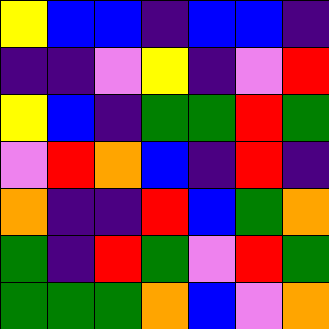[["yellow", "blue", "blue", "indigo", "blue", "blue", "indigo"], ["indigo", "indigo", "violet", "yellow", "indigo", "violet", "red"], ["yellow", "blue", "indigo", "green", "green", "red", "green"], ["violet", "red", "orange", "blue", "indigo", "red", "indigo"], ["orange", "indigo", "indigo", "red", "blue", "green", "orange"], ["green", "indigo", "red", "green", "violet", "red", "green"], ["green", "green", "green", "orange", "blue", "violet", "orange"]]